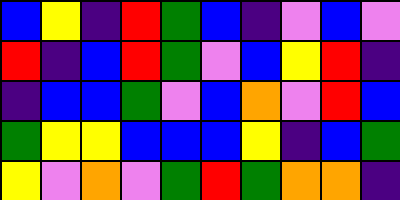[["blue", "yellow", "indigo", "red", "green", "blue", "indigo", "violet", "blue", "violet"], ["red", "indigo", "blue", "red", "green", "violet", "blue", "yellow", "red", "indigo"], ["indigo", "blue", "blue", "green", "violet", "blue", "orange", "violet", "red", "blue"], ["green", "yellow", "yellow", "blue", "blue", "blue", "yellow", "indigo", "blue", "green"], ["yellow", "violet", "orange", "violet", "green", "red", "green", "orange", "orange", "indigo"]]